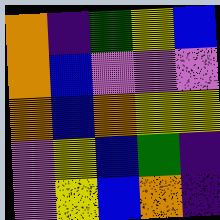[["orange", "indigo", "green", "yellow", "blue"], ["orange", "blue", "violet", "violet", "violet"], ["orange", "blue", "orange", "yellow", "yellow"], ["violet", "yellow", "blue", "green", "indigo"], ["violet", "yellow", "blue", "orange", "indigo"]]